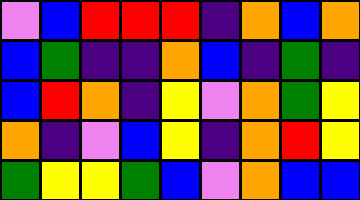[["violet", "blue", "red", "red", "red", "indigo", "orange", "blue", "orange"], ["blue", "green", "indigo", "indigo", "orange", "blue", "indigo", "green", "indigo"], ["blue", "red", "orange", "indigo", "yellow", "violet", "orange", "green", "yellow"], ["orange", "indigo", "violet", "blue", "yellow", "indigo", "orange", "red", "yellow"], ["green", "yellow", "yellow", "green", "blue", "violet", "orange", "blue", "blue"]]